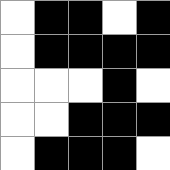[["white", "black", "black", "white", "black"], ["white", "black", "black", "black", "black"], ["white", "white", "white", "black", "white"], ["white", "white", "black", "black", "black"], ["white", "black", "black", "black", "white"]]